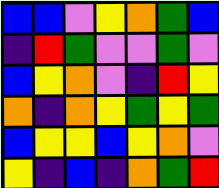[["blue", "blue", "violet", "yellow", "orange", "green", "blue"], ["indigo", "red", "green", "violet", "violet", "green", "violet"], ["blue", "yellow", "orange", "violet", "indigo", "red", "yellow"], ["orange", "indigo", "orange", "yellow", "green", "yellow", "green"], ["blue", "yellow", "yellow", "blue", "yellow", "orange", "violet"], ["yellow", "indigo", "blue", "indigo", "orange", "green", "red"]]